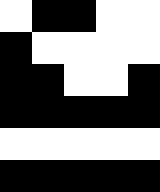[["white", "black", "black", "white", "white"], ["black", "white", "white", "white", "white"], ["black", "black", "white", "white", "black"], ["black", "black", "black", "black", "black"], ["white", "white", "white", "white", "white"], ["black", "black", "black", "black", "black"]]